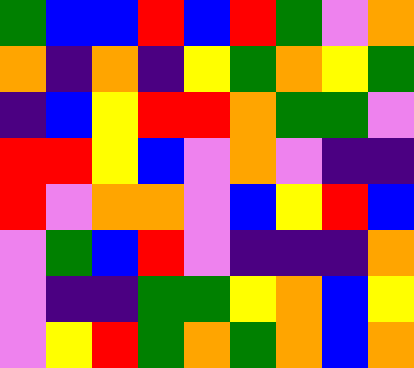[["green", "blue", "blue", "red", "blue", "red", "green", "violet", "orange"], ["orange", "indigo", "orange", "indigo", "yellow", "green", "orange", "yellow", "green"], ["indigo", "blue", "yellow", "red", "red", "orange", "green", "green", "violet"], ["red", "red", "yellow", "blue", "violet", "orange", "violet", "indigo", "indigo"], ["red", "violet", "orange", "orange", "violet", "blue", "yellow", "red", "blue"], ["violet", "green", "blue", "red", "violet", "indigo", "indigo", "indigo", "orange"], ["violet", "indigo", "indigo", "green", "green", "yellow", "orange", "blue", "yellow"], ["violet", "yellow", "red", "green", "orange", "green", "orange", "blue", "orange"]]